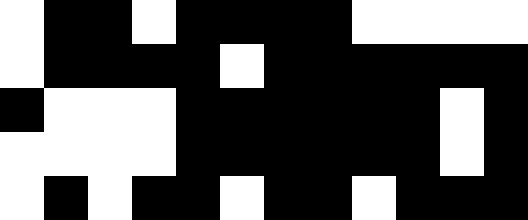[["white", "black", "black", "white", "black", "black", "black", "black", "white", "white", "white", "white"], ["white", "black", "black", "black", "black", "white", "black", "black", "black", "black", "black", "black"], ["black", "white", "white", "white", "black", "black", "black", "black", "black", "black", "white", "black"], ["white", "white", "white", "white", "black", "black", "black", "black", "black", "black", "white", "black"], ["white", "black", "white", "black", "black", "white", "black", "black", "white", "black", "black", "black"]]